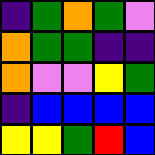[["indigo", "green", "orange", "green", "violet"], ["orange", "green", "green", "indigo", "indigo"], ["orange", "violet", "violet", "yellow", "green"], ["indigo", "blue", "blue", "blue", "blue"], ["yellow", "yellow", "green", "red", "blue"]]